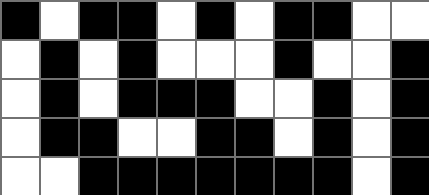[["black", "white", "black", "black", "white", "black", "white", "black", "black", "white", "white"], ["white", "black", "white", "black", "white", "white", "white", "black", "white", "white", "black"], ["white", "black", "white", "black", "black", "black", "white", "white", "black", "white", "black"], ["white", "black", "black", "white", "white", "black", "black", "white", "black", "white", "black"], ["white", "white", "black", "black", "black", "black", "black", "black", "black", "white", "black"]]